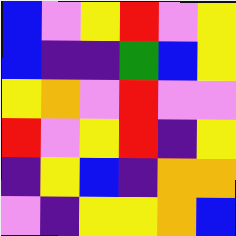[["blue", "violet", "yellow", "red", "violet", "yellow"], ["blue", "indigo", "indigo", "green", "blue", "yellow"], ["yellow", "orange", "violet", "red", "violet", "violet"], ["red", "violet", "yellow", "red", "indigo", "yellow"], ["indigo", "yellow", "blue", "indigo", "orange", "orange"], ["violet", "indigo", "yellow", "yellow", "orange", "blue"]]